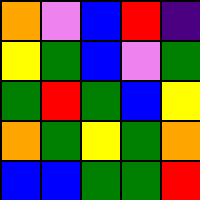[["orange", "violet", "blue", "red", "indigo"], ["yellow", "green", "blue", "violet", "green"], ["green", "red", "green", "blue", "yellow"], ["orange", "green", "yellow", "green", "orange"], ["blue", "blue", "green", "green", "red"]]